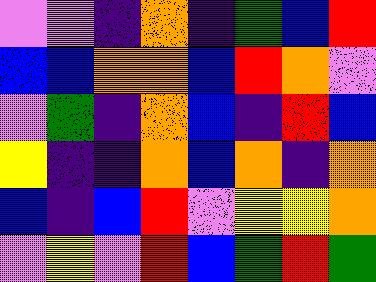[["violet", "violet", "indigo", "orange", "indigo", "green", "blue", "red"], ["blue", "blue", "orange", "orange", "blue", "red", "orange", "violet"], ["violet", "green", "indigo", "orange", "blue", "indigo", "red", "blue"], ["yellow", "indigo", "indigo", "orange", "blue", "orange", "indigo", "orange"], ["blue", "indigo", "blue", "red", "violet", "yellow", "yellow", "orange"], ["violet", "yellow", "violet", "red", "blue", "green", "red", "green"]]